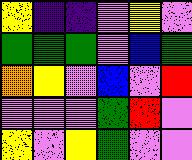[["yellow", "indigo", "indigo", "violet", "yellow", "violet"], ["green", "green", "green", "violet", "blue", "green"], ["orange", "yellow", "violet", "blue", "violet", "red"], ["violet", "violet", "violet", "green", "red", "violet"], ["yellow", "violet", "yellow", "green", "violet", "violet"]]